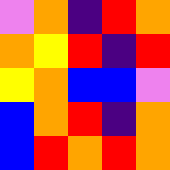[["violet", "orange", "indigo", "red", "orange"], ["orange", "yellow", "red", "indigo", "red"], ["yellow", "orange", "blue", "blue", "violet"], ["blue", "orange", "red", "indigo", "orange"], ["blue", "red", "orange", "red", "orange"]]